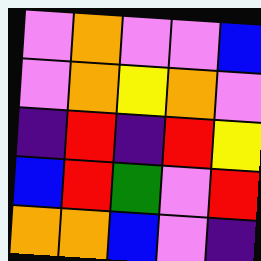[["violet", "orange", "violet", "violet", "blue"], ["violet", "orange", "yellow", "orange", "violet"], ["indigo", "red", "indigo", "red", "yellow"], ["blue", "red", "green", "violet", "red"], ["orange", "orange", "blue", "violet", "indigo"]]